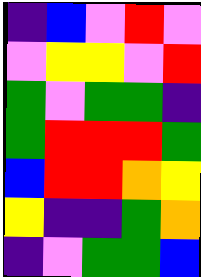[["indigo", "blue", "violet", "red", "violet"], ["violet", "yellow", "yellow", "violet", "red"], ["green", "violet", "green", "green", "indigo"], ["green", "red", "red", "red", "green"], ["blue", "red", "red", "orange", "yellow"], ["yellow", "indigo", "indigo", "green", "orange"], ["indigo", "violet", "green", "green", "blue"]]